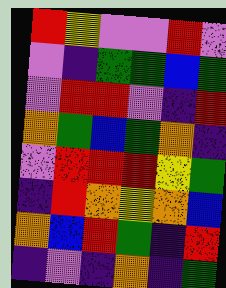[["red", "yellow", "violet", "violet", "red", "violet"], ["violet", "indigo", "green", "green", "blue", "green"], ["violet", "red", "red", "violet", "indigo", "red"], ["orange", "green", "blue", "green", "orange", "indigo"], ["violet", "red", "red", "red", "yellow", "green"], ["indigo", "red", "orange", "yellow", "orange", "blue"], ["orange", "blue", "red", "green", "indigo", "red"], ["indigo", "violet", "indigo", "orange", "indigo", "green"]]